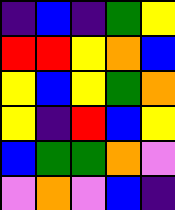[["indigo", "blue", "indigo", "green", "yellow"], ["red", "red", "yellow", "orange", "blue"], ["yellow", "blue", "yellow", "green", "orange"], ["yellow", "indigo", "red", "blue", "yellow"], ["blue", "green", "green", "orange", "violet"], ["violet", "orange", "violet", "blue", "indigo"]]